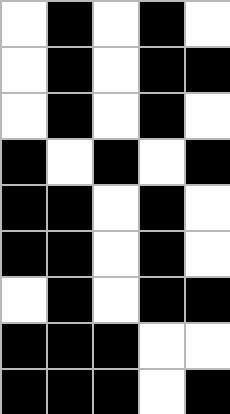[["white", "black", "white", "black", "white"], ["white", "black", "white", "black", "black"], ["white", "black", "white", "black", "white"], ["black", "white", "black", "white", "black"], ["black", "black", "white", "black", "white"], ["black", "black", "white", "black", "white"], ["white", "black", "white", "black", "black"], ["black", "black", "black", "white", "white"], ["black", "black", "black", "white", "black"]]